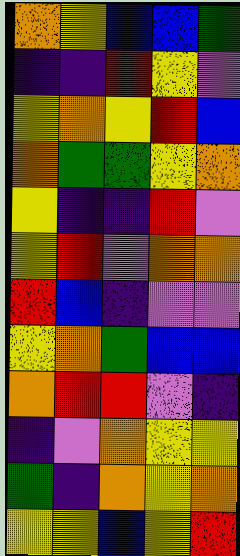[["orange", "yellow", "blue", "blue", "green"], ["indigo", "indigo", "red", "yellow", "violet"], ["yellow", "orange", "yellow", "red", "blue"], ["orange", "green", "green", "yellow", "orange"], ["yellow", "indigo", "indigo", "red", "violet"], ["yellow", "red", "violet", "orange", "orange"], ["red", "blue", "indigo", "violet", "violet"], ["yellow", "orange", "green", "blue", "blue"], ["orange", "red", "red", "violet", "indigo"], ["indigo", "violet", "orange", "yellow", "yellow"], ["green", "indigo", "orange", "yellow", "orange"], ["yellow", "yellow", "blue", "yellow", "red"]]